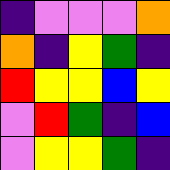[["indigo", "violet", "violet", "violet", "orange"], ["orange", "indigo", "yellow", "green", "indigo"], ["red", "yellow", "yellow", "blue", "yellow"], ["violet", "red", "green", "indigo", "blue"], ["violet", "yellow", "yellow", "green", "indigo"]]